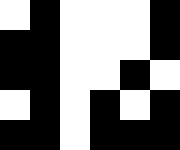[["white", "black", "white", "white", "white", "black"], ["black", "black", "white", "white", "white", "black"], ["black", "black", "white", "white", "black", "white"], ["white", "black", "white", "black", "white", "black"], ["black", "black", "white", "black", "black", "black"]]